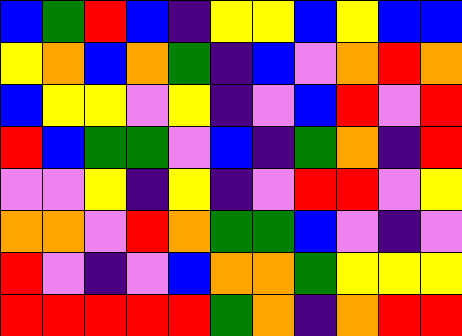[["blue", "green", "red", "blue", "indigo", "yellow", "yellow", "blue", "yellow", "blue", "blue"], ["yellow", "orange", "blue", "orange", "green", "indigo", "blue", "violet", "orange", "red", "orange"], ["blue", "yellow", "yellow", "violet", "yellow", "indigo", "violet", "blue", "red", "violet", "red"], ["red", "blue", "green", "green", "violet", "blue", "indigo", "green", "orange", "indigo", "red"], ["violet", "violet", "yellow", "indigo", "yellow", "indigo", "violet", "red", "red", "violet", "yellow"], ["orange", "orange", "violet", "red", "orange", "green", "green", "blue", "violet", "indigo", "violet"], ["red", "violet", "indigo", "violet", "blue", "orange", "orange", "green", "yellow", "yellow", "yellow"], ["red", "red", "red", "red", "red", "green", "orange", "indigo", "orange", "red", "red"]]